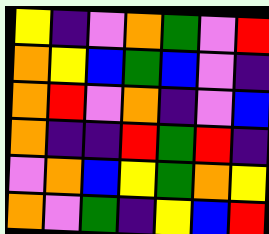[["yellow", "indigo", "violet", "orange", "green", "violet", "red"], ["orange", "yellow", "blue", "green", "blue", "violet", "indigo"], ["orange", "red", "violet", "orange", "indigo", "violet", "blue"], ["orange", "indigo", "indigo", "red", "green", "red", "indigo"], ["violet", "orange", "blue", "yellow", "green", "orange", "yellow"], ["orange", "violet", "green", "indigo", "yellow", "blue", "red"]]